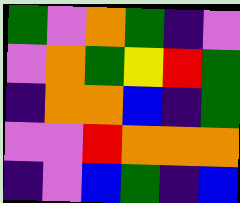[["green", "violet", "orange", "green", "indigo", "violet"], ["violet", "orange", "green", "yellow", "red", "green"], ["indigo", "orange", "orange", "blue", "indigo", "green"], ["violet", "violet", "red", "orange", "orange", "orange"], ["indigo", "violet", "blue", "green", "indigo", "blue"]]